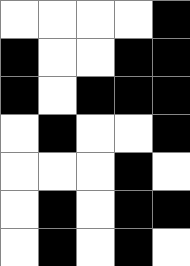[["white", "white", "white", "white", "black"], ["black", "white", "white", "black", "black"], ["black", "white", "black", "black", "black"], ["white", "black", "white", "white", "black"], ["white", "white", "white", "black", "white"], ["white", "black", "white", "black", "black"], ["white", "black", "white", "black", "white"]]